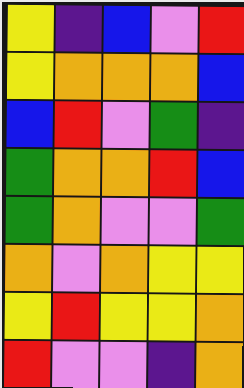[["yellow", "indigo", "blue", "violet", "red"], ["yellow", "orange", "orange", "orange", "blue"], ["blue", "red", "violet", "green", "indigo"], ["green", "orange", "orange", "red", "blue"], ["green", "orange", "violet", "violet", "green"], ["orange", "violet", "orange", "yellow", "yellow"], ["yellow", "red", "yellow", "yellow", "orange"], ["red", "violet", "violet", "indigo", "orange"]]